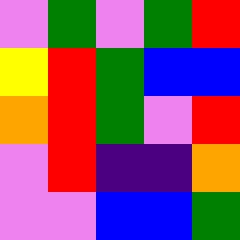[["violet", "green", "violet", "green", "red"], ["yellow", "red", "green", "blue", "blue"], ["orange", "red", "green", "violet", "red"], ["violet", "red", "indigo", "indigo", "orange"], ["violet", "violet", "blue", "blue", "green"]]